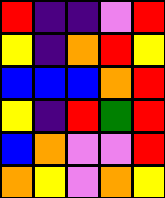[["red", "indigo", "indigo", "violet", "red"], ["yellow", "indigo", "orange", "red", "yellow"], ["blue", "blue", "blue", "orange", "red"], ["yellow", "indigo", "red", "green", "red"], ["blue", "orange", "violet", "violet", "red"], ["orange", "yellow", "violet", "orange", "yellow"]]